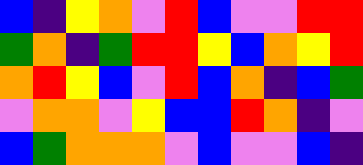[["blue", "indigo", "yellow", "orange", "violet", "red", "blue", "violet", "violet", "red", "red"], ["green", "orange", "indigo", "green", "red", "red", "yellow", "blue", "orange", "yellow", "red"], ["orange", "red", "yellow", "blue", "violet", "red", "blue", "orange", "indigo", "blue", "green"], ["violet", "orange", "orange", "violet", "yellow", "blue", "blue", "red", "orange", "indigo", "violet"], ["blue", "green", "orange", "orange", "orange", "violet", "blue", "violet", "violet", "blue", "indigo"]]